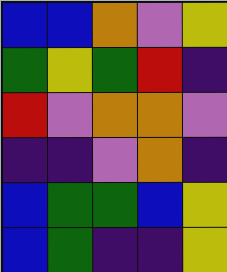[["blue", "blue", "orange", "violet", "yellow"], ["green", "yellow", "green", "red", "indigo"], ["red", "violet", "orange", "orange", "violet"], ["indigo", "indigo", "violet", "orange", "indigo"], ["blue", "green", "green", "blue", "yellow"], ["blue", "green", "indigo", "indigo", "yellow"]]